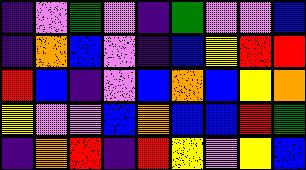[["indigo", "violet", "green", "violet", "indigo", "green", "violet", "violet", "blue"], ["indigo", "orange", "blue", "violet", "indigo", "blue", "yellow", "red", "red"], ["red", "blue", "indigo", "violet", "blue", "orange", "blue", "yellow", "orange"], ["yellow", "violet", "violet", "blue", "orange", "blue", "blue", "red", "green"], ["indigo", "orange", "red", "indigo", "red", "yellow", "violet", "yellow", "blue"]]